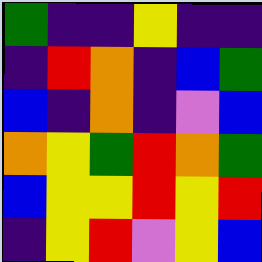[["green", "indigo", "indigo", "yellow", "indigo", "indigo"], ["indigo", "red", "orange", "indigo", "blue", "green"], ["blue", "indigo", "orange", "indigo", "violet", "blue"], ["orange", "yellow", "green", "red", "orange", "green"], ["blue", "yellow", "yellow", "red", "yellow", "red"], ["indigo", "yellow", "red", "violet", "yellow", "blue"]]